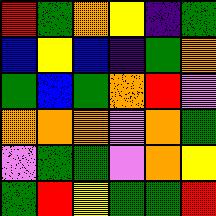[["red", "green", "orange", "yellow", "indigo", "green"], ["blue", "yellow", "blue", "indigo", "green", "orange"], ["green", "blue", "green", "orange", "red", "violet"], ["orange", "orange", "orange", "violet", "orange", "green"], ["violet", "green", "green", "violet", "orange", "yellow"], ["green", "red", "yellow", "green", "green", "red"]]